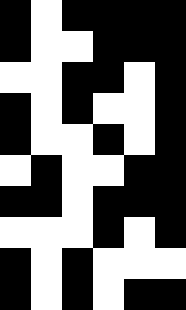[["black", "white", "black", "black", "black", "black"], ["black", "white", "white", "black", "black", "black"], ["white", "white", "black", "black", "white", "black"], ["black", "white", "black", "white", "white", "black"], ["black", "white", "white", "black", "white", "black"], ["white", "black", "white", "white", "black", "black"], ["black", "black", "white", "black", "black", "black"], ["white", "white", "white", "black", "white", "black"], ["black", "white", "black", "white", "white", "white"], ["black", "white", "black", "white", "black", "black"]]